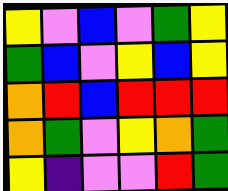[["yellow", "violet", "blue", "violet", "green", "yellow"], ["green", "blue", "violet", "yellow", "blue", "yellow"], ["orange", "red", "blue", "red", "red", "red"], ["orange", "green", "violet", "yellow", "orange", "green"], ["yellow", "indigo", "violet", "violet", "red", "green"]]